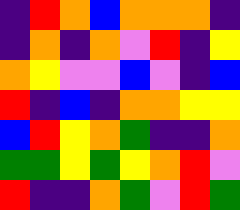[["indigo", "red", "orange", "blue", "orange", "orange", "orange", "indigo"], ["indigo", "orange", "indigo", "orange", "violet", "red", "indigo", "yellow"], ["orange", "yellow", "violet", "violet", "blue", "violet", "indigo", "blue"], ["red", "indigo", "blue", "indigo", "orange", "orange", "yellow", "yellow"], ["blue", "red", "yellow", "orange", "green", "indigo", "indigo", "orange"], ["green", "green", "yellow", "green", "yellow", "orange", "red", "violet"], ["red", "indigo", "indigo", "orange", "green", "violet", "red", "green"]]